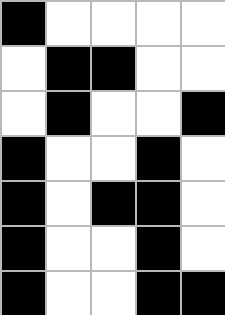[["black", "white", "white", "white", "white"], ["white", "black", "black", "white", "white"], ["white", "black", "white", "white", "black"], ["black", "white", "white", "black", "white"], ["black", "white", "black", "black", "white"], ["black", "white", "white", "black", "white"], ["black", "white", "white", "black", "black"]]